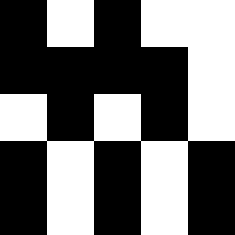[["black", "white", "black", "white", "white"], ["black", "black", "black", "black", "white"], ["white", "black", "white", "black", "white"], ["black", "white", "black", "white", "black"], ["black", "white", "black", "white", "black"]]